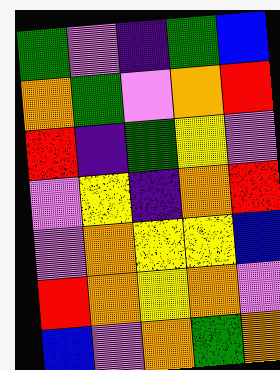[["green", "violet", "indigo", "green", "blue"], ["orange", "green", "violet", "orange", "red"], ["red", "indigo", "green", "yellow", "violet"], ["violet", "yellow", "indigo", "orange", "red"], ["violet", "orange", "yellow", "yellow", "blue"], ["red", "orange", "yellow", "orange", "violet"], ["blue", "violet", "orange", "green", "orange"]]